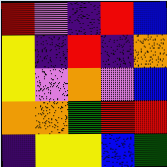[["red", "violet", "indigo", "red", "blue"], ["yellow", "indigo", "red", "indigo", "orange"], ["yellow", "violet", "orange", "violet", "blue"], ["orange", "orange", "green", "red", "red"], ["indigo", "yellow", "yellow", "blue", "green"]]